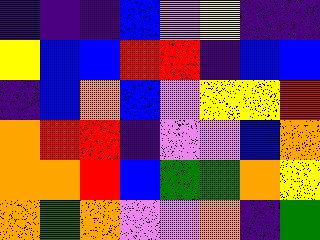[["indigo", "indigo", "indigo", "blue", "violet", "yellow", "indigo", "indigo"], ["yellow", "blue", "blue", "red", "red", "indigo", "blue", "blue"], ["indigo", "blue", "orange", "blue", "violet", "yellow", "yellow", "red"], ["orange", "red", "red", "indigo", "violet", "violet", "blue", "orange"], ["orange", "orange", "red", "blue", "green", "green", "orange", "yellow"], ["orange", "green", "orange", "violet", "violet", "orange", "indigo", "green"]]